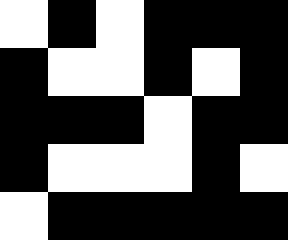[["white", "black", "white", "black", "black", "black"], ["black", "white", "white", "black", "white", "black"], ["black", "black", "black", "white", "black", "black"], ["black", "white", "white", "white", "black", "white"], ["white", "black", "black", "black", "black", "black"]]